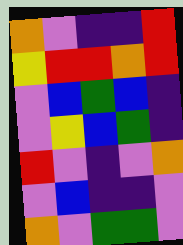[["orange", "violet", "indigo", "indigo", "red"], ["yellow", "red", "red", "orange", "red"], ["violet", "blue", "green", "blue", "indigo"], ["violet", "yellow", "blue", "green", "indigo"], ["red", "violet", "indigo", "violet", "orange"], ["violet", "blue", "indigo", "indigo", "violet"], ["orange", "violet", "green", "green", "violet"]]